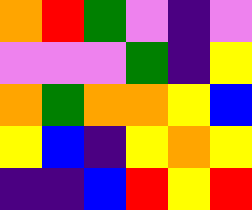[["orange", "red", "green", "violet", "indigo", "violet"], ["violet", "violet", "violet", "green", "indigo", "yellow"], ["orange", "green", "orange", "orange", "yellow", "blue"], ["yellow", "blue", "indigo", "yellow", "orange", "yellow"], ["indigo", "indigo", "blue", "red", "yellow", "red"]]